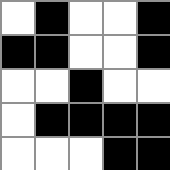[["white", "black", "white", "white", "black"], ["black", "black", "white", "white", "black"], ["white", "white", "black", "white", "white"], ["white", "black", "black", "black", "black"], ["white", "white", "white", "black", "black"]]